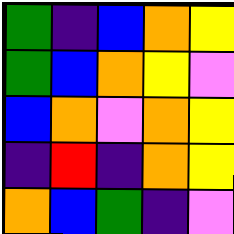[["green", "indigo", "blue", "orange", "yellow"], ["green", "blue", "orange", "yellow", "violet"], ["blue", "orange", "violet", "orange", "yellow"], ["indigo", "red", "indigo", "orange", "yellow"], ["orange", "blue", "green", "indigo", "violet"]]